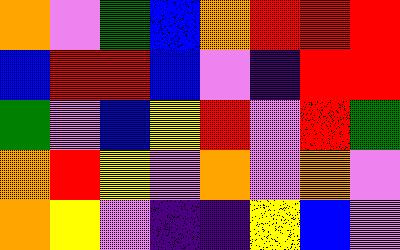[["orange", "violet", "green", "blue", "orange", "red", "red", "red"], ["blue", "red", "red", "blue", "violet", "indigo", "red", "red"], ["green", "violet", "blue", "yellow", "red", "violet", "red", "green"], ["orange", "red", "yellow", "violet", "orange", "violet", "orange", "violet"], ["orange", "yellow", "violet", "indigo", "indigo", "yellow", "blue", "violet"]]